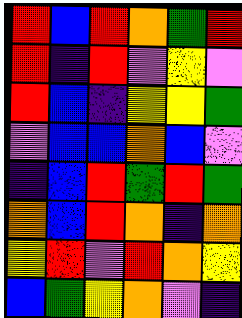[["red", "blue", "red", "orange", "green", "red"], ["red", "indigo", "red", "violet", "yellow", "violet"], ["red", "blue", "indigo", "yellow", "yellow", "green"], ["violet", "blue", "blue", "orange", "blue", "violet"], ["indigo", "blue", "red", "green", "red", "green"], ["orange", "blue", "red", "orange", "indigo", "orange"], ["yellow", "red", "violet", "red", "orange", "yellow"], ["blue", "green", "yellow", "orange", "violet", "indigo"]]